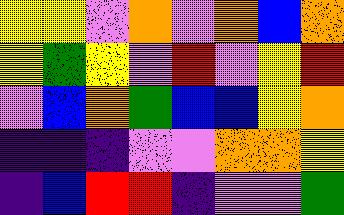[["yellow", "yellow", "violet", "orange", "violet", "orange", "blue", "orange"], ["yellow", "green", "yellow", "violet", "red", "violet", "yellow", "red"], ["violet", "blue", "orange", "green", "blue", "blue", "yellow", "orange"], ["indigo", "indigo", "indigo", "violet", "violet", "orange", "orange", "yellow"], ["indigo", "blue", "red", "red", "indigo", "violet", "violet", "green"]]